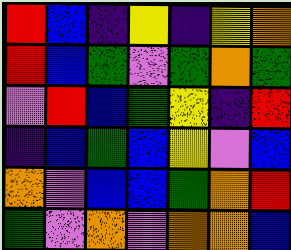[["red", "blue", "indigo", "yellow", "indigo", "yellow", "orange"], ["red", "blue", "green", "violet", "green", "orange", "green"], ["violet", "red", "blue", "green", "yellow", "indigo", "red"], ["indigo", "blue", "green", "blue", "yellow", "violet", "blue"], ["orange", "violet", "blue", "blue", "green", "orange", "red"], ["green", "violet", "orange", "violet", "orange", "orange", "blue"]]